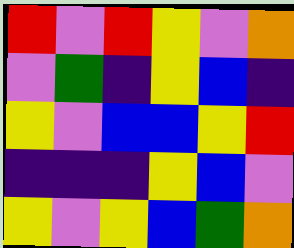[["red", "violet", "red", "yellow", "violet", "orange"], ["violet", "green", "indigo", "yellow", "blue", "indigo"], ["yellow", "violet", "blue", "blue", "yellow", "red"], ["indigo", "indigo", "indigo", "yellow", "blue", "violet"], ["yellow", "violet", "yellow", "blue", "green", "orange"]]